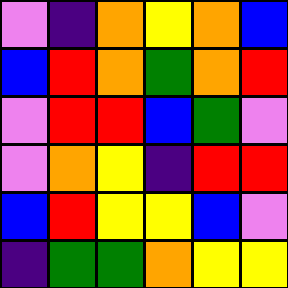[["violet", "indigo", "orange", "yellow", "orange", "blue"], ["blue", "red", "orange", "green", "orange", "red"], ["violet", "red", "red", "blue", "green", "violet"], ["violet", "orange", "yellow", "indigo", "red", "red"], ["blue", "red", "yellow", "yellow", "blue", "violet"], ["indigo", "green", "green", "orange", "yellow", "yellow"]]